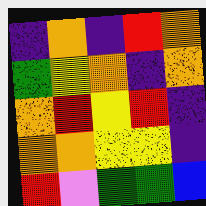[["indigo", "orange", "indigo", "red", "orange"], ["green", "yellow", "orange", "indigo", "orange"], ["orange", "red", "yellow", "red", "indigo"], ["orange", "orange", "yellow", "yellow", "indigo"], ["red", "violet", "green", "green", "blue"]]